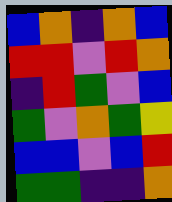[["blue", "orange", "indigo", "orange", "blue"], ["red", "red", "violet", "red", "orange"], ["indigo", "red", "green", "violet", "blue"], ["green", "violet", "orange", "green", "yellow"], ["blue", "blue", "violet", "blue", "red"], ["green", "green", "indigo", "indigo", "orange"]]